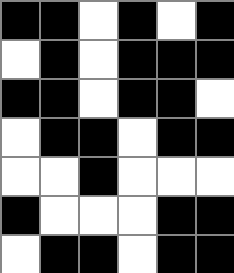[["black", "black", "white", "black", "white", "black"], ["white", "black", "white", "black", "black", "black"], ["black", "black", "white", "black", "black", "white"], ["white", "black", "black", "white", "black", "black"], ["white", "white", "black", "white", "white", "white"], ["black", "white", "white", "white", "black", "black"], ["white", "black", "black", "white", "black", "black"]]